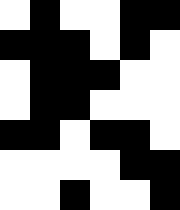[["white", "black", "white", "white", "black", "black"], ["black", "black", "black", "white", "black", "white"], ["white", "black", "black", "black", "white", "white"], ["white", "black", "black", "white", "white", "white"], ["black", "black", "white", "black", "black", "white"], ["white", "white", "white", "white", "black", "black"], ["white", "white", "black", "white", "white", "black"]]